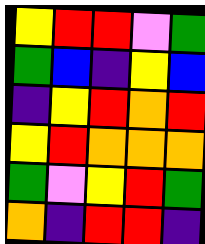[["yellow", "red", "red", "violet", "green"], ["green", "blue", "indigo", "yellow", "blue"], ["indigo", "yellow", "red", "orange", "red"], ["yellow", "red", "orange", "orange", "orange"], ["green", "violet", "yellow", "red", "green"], ["orange", "indigo", "red", "red", "indigo"]]